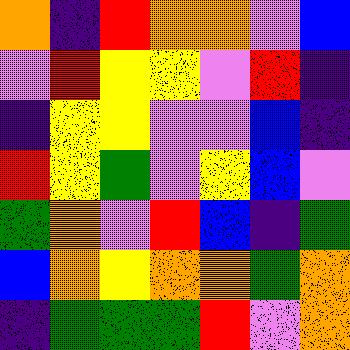[["orange", "indigo", "red", "orange", "orange", "violet", "blue"], ["violet", "red", "yellow", "yellow", "violet", "red", "indigo"], ["indigo", "yellow", "yellow", "violet", "violet", "blue", "indigo"], ["red", "yellow", "green", "violet", "yellow", "blue", "violet"], ["green", "orange", "violet", "red", "blue", "indigo", "green"], ["blue", "orange", "yellow", "orange", "orange", "green", "orange"], ["indigo", "green", "green", "green", "red", "violet", "orange"]]